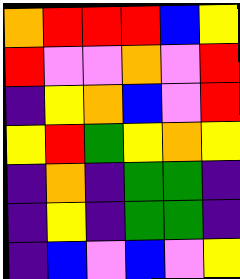[["orange", "red", "red", "red", "blue", "yellow"], ["red", "violet", "violet", "orange", "violet", "red"], ["indigo", "yellow", "orange", "blue", "violet", "red"], ["yellow", "red", "green", "yellow", "orange", "yellow"], ["indigo", "orange", "indigo", "green", "green", "indigo"], ["indigo", "yellow", "indigo", "green", "green", "indigo"], ["indigo", "blue", "violet", "blue", "violet", "yellow"]]